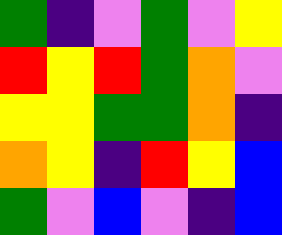[["green", "indigo", "violet", "green", "violet", "yellow"], ["red", "yellow", "red", "green", "orange", "violet"], ["yellow", "yellow", "green", "green", "orange", "indigo"], ["orange", "yellow", "indigo", "red", "yellow", "blue"], ["green", "violet", "blue", "violet", "indigo", "blue"]]